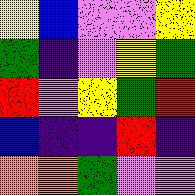[["yellow", "blue", "violet", "violet", "yellow"], ["green", "indigo", "violet", "yellow", "green"], ["red", "violet", "yellow", "green", "red"], ["blue", "indigo", "indigo", "red", "indigo"], ["orange", "orange", "green", "violet", "violet"]]